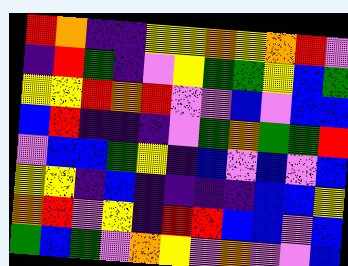[["red", "orange", "indigo", "indigo", "yellow", "yellow", "orange", "yellow", "orange", "red", "violet"], ["indigo", "red", "green", "indigo", "violet", "yellow", "green", "green", "yellow", "blue", "green"], ["yellow", "yellow", "red", "orange", "red", "violet", "violet", "blue", "violet", "blue", "blue"], ["blue", "red", "indigo", "indigo", "indigo", "violet", "green", "orange", "green", "green", "red"], ["violet", "blue", "blue", "green", "yellow", "indigo", "blue", "violet", "blue", "violet", "blue"], ["yellow", "yellow", "indigo", "blue", "indigo", "indigo", "indigo", "indigo", "blue", "blue", "yellow"], ["orange", "red", "violet", "yellow", "indigo", "red", "red", "blue", "blue", "violet", "blue"], ["green", "blue", "green", "violet", "orange", "yellow", "violet", "orange", "violet", "violet", "blue"]]